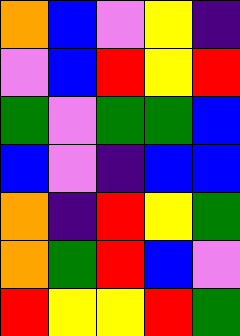[["orange", "blue", "violet", "yellow", "indigo"], ["violet", "blue", "red", "yellow", "red"], ["green", "violet", "green", "green", "blue"], ["blue", "violet", "indigo", "blue", "blue"], ["orange", "indigo", "red", "yellow", "green"], ["orange", "green", "red", "blue", "violet"], ["red", "yellow", "yellow", "red", "green"]]